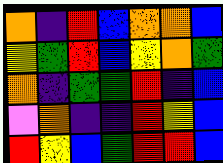[["orange", "indigo", "red", "blue", "orange", "orange", "blue"], ["yellow", "green", "red", "blue", "yellow", "orange", "green"], ["orange", "indigo", "green", "green", "red", "indigo", "blue"], ["violet", "orange", "indigo", "indigo", "red", "yellow", "blue"], ["red", "yellow", "blue", "green", "red", "red", "blue"]]